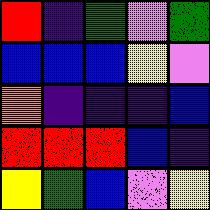[["red", "indigo", "green", "violet", "green"], ["blue", "blue", "blue", "yellow", "violet"], ["orange", "indigo", "indigo", "indigo", "blue"], ["red", "red", "red", "blue", "indigo"], ["yellow", "green", "blue", "violet", "yellow"]]